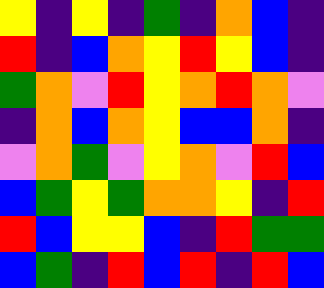[["yellow", "indigo", "yellow", "indigo", "green", "indigo", "orange", "blue", "indigo"], ["red", "indigo", "blue", "orange", "yellow", "red", "yellow", "blue", "indigo"], ["green", "orange", "violet", "red", "yellow", "orange", "red", "orange", "violet"], ["indigo", "orange", "blue", "orange", "yellow", "blue", "blue", "orange", "indigo"], ["violet", "orange", "green", "violet", "yellow", "orange", "violet", "red", "blue"], ["blue", "green", "yellow", "green", "orange", "orange", "yellow", "indigo", "red"], ["red", "blue", "yellow", "yellow", "blue", "indigo", "red", "green", "green"], ["blue", "green", "indigo", "red", "blue", "red", "indigo", "red", "blue"]]